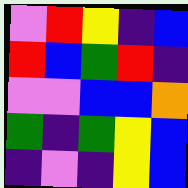[["violet", "red", "yellow", "indigo", "blue"], ["red", "blue", "green", "red", "indigo"], ["violet", "violet", "blue", "blue", "orange"], ["green", "indigo", "green", "yellow", "blue"], ["indigo", "violet", "indigo", "yellow", "blue"]]